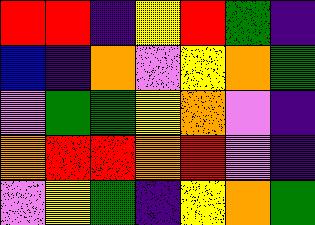[["red", "red", "indigo", "yellow", "red", "green", "indigo"], ["blue", "indigo", "orange", "violet", "yellow", "orange", "green"], ["violet", "green", "green", "yellow", "orange", "violet", "indigo"], ["orange", "red", "red", "orange", "red", "violet", "indigo"], ["violet", "yellow", "green", "indigo", "yellow", "orange", "green"]]